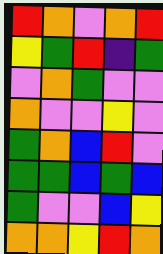[["red", "orange", "violet", "orange", "red"], ["yellow", "green", "red", "indigo", "green"], ["violet", "orange", "green", "violet", "violet"], ["orange", "violet", "violet", "yellow", "violet"], ["green", "orange", "blue", "red", "violet"], ["green", "green", "blue", "green", "blue"], ["green", "violet", "violet", "blue", "yellow"], ["orange", "orange", "yellow", "red", "orange"]]